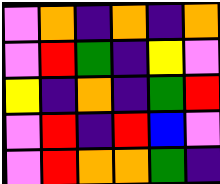[["violet", "orange", "indigo", "orange", "indigo", "orange"], ["violet", "red", "green", "indigo", "yellow", "violet"], ["yellow", "indigo", "orange", "indigo", "green", "red"], ["violet", "red", "indigo", "red", "blue", "violet"], ["violet", "red", "orange", "orange", "green", "indigo"]]